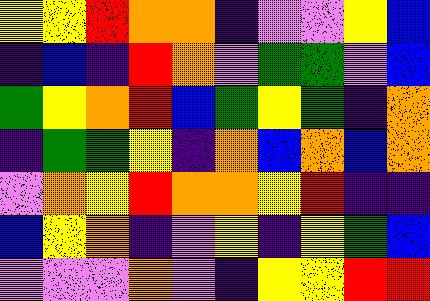[["yellow", "yellow", "red", "orange", "orange", "indigo", "violet", "violet", "yellow", "blue"], ["indigo", "blue", "indigo", "red", "orange", "violet", "green", "green", "violet", "blue"], ["green", "yellow", "orange", "red", "blue", "green", "yellow", "green", "indigo", "orange"], ["indigo", "green", "green", "yellow", "indigo", "orange", "blue", "orange", "blue", "orange"], ["violet", "orange", "yellow", "red", "orange", "orange", "yellow", "red", "indigo", "indigo"], ["blue", "yellow", "orange", "indigo", "violet", "yellow", "indigo", "yellow", "green", "blue"], ["violet", "violet", "violet", "orange", "violet", "indigo", "yellow", "yellow", "red", "red"]]